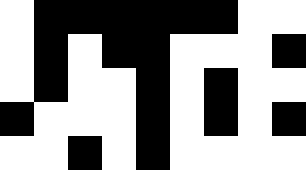[["white", "black", "black", "black", "black", "black", "black", "white", "white"], ["white", "black", "white", "black", "black", "white", "white", "white", "black"], ["white", "black", "white", "white", "black", "white", "black", "white", "white"], ["black", "white", "white", "white", "black", "white", "black", "white", "black"], ["white", "white", "black", "white", "black", "white", "white", "white", "white"]]